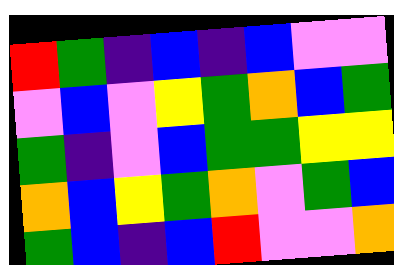[["red", "green", "indigo", "blue", "indigo", "blue", "violet", "violet"], ["violet", "blue", "violet", "yellow", "green", "orange", "blue", "green"], ["green", "indigo", "violet", "blue", "green", "green", "yellow", "yellow"], ["orange", "blue", "yellow", "green", "orange", "violet", "green", "blue"], ["green", "blue", "indigo", "blue", "red", "violet", "violet", "orange"]]